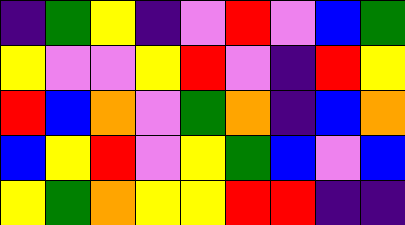[["indigo", "green", "yellow", "indigo", "violet", "red", "violet", "blue", "green"], ["yellow", "violet", "violet", "yellow", "red", "violet", "indigo", "red", "yellow"], ["red", "blue", "orange", "violet", "green", "orange", "indigo", "blue", "orange"], ["blue", "yellow", "red", "violet", "yellow", "green", "blue", "violet", "blue"], ["yellow", "green", "orange", "yellow", "yellow", "red", "red", "indigo", "indigo"]]